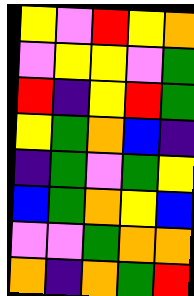[["yellow", "violet", "red", "yellow", "orange"], ["violet", "yellow", "yellow", "violet", "green"], ["red", "indigo", "yellow", "red", "green"], ["yellow", "green", "orange", "blue", "indigo"], ["indigo", "green", "violet", "green", "yellow"], ["blue", "green", "orange", "yellow", "blue"], ["violet", "violet", "green", "orange", "orange"], ["orange", "indigo", "orange", "green", "red"]]